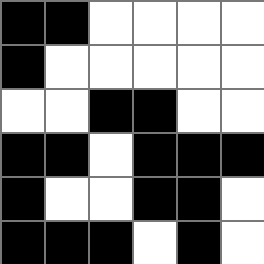[["black", "black", "white", "white", "white", "white"], ["black", "white", "white", "white", "white", "white"], ["white", "white", "black", "black", "white", "white"], ["black", "black", "white", "black", "black", "black"], ["black", "white", "white", "black", "black", "white"], ["black", "black", "black", "white", "black", "white"]]